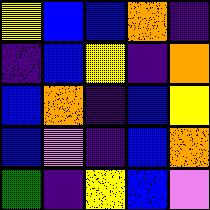[["yellow", "blue", "blue", "orange", "indigo"], ["indigo", "blue", "yellow", "indigo", "orange"], ["blue", "orange", "indigo", "blue", "yellow"], ["blue", "violet", "indigo", "blue", "orange"], ["green", "indigo", "yellow", "blue", "violet"]]